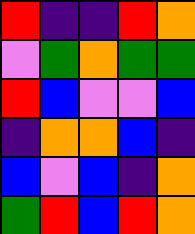[["red", "indigo", "indigo", "red", "orange"], ["violet", "green", "orange", "green", "green"], ["red", "blue", "violet", "violet", "blue"], ["indigo", "orange", "orange", "blue", "indigo"], ["blue", "violet", "blue", "indigo", "orange"], ["green", "red", "blue", "red", "orange"]]